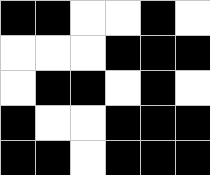[["black", "black", "white", "white", "black", "white"], ["white", "white", "white", "black", "black", "black"], ["white", "black", "black", "white", "black", "white"], ["black", "white", "white", "black", "black", "black"], ["black", "black", "white", "black", "black", "black"]]